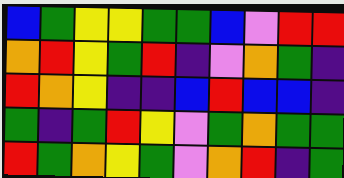[["blue", "green", "yellow", "yellow", "green", "green", "blue", "violet", "red", "red"], ["orange", "red", "yellow", "green", "red", "indigo", "violet", "orange", "green", "indigo"], ["red", "orange", "yellow", "indigo", "indigo", "blue", "red", "blue", "blue", "indigo"], ["green", "indigo", "green", "red", "yellow", "violet", "green", "orange", "green", "green"], ["red", "green", "orange", "yellow", "green", "violet", "orange", "red", "indigo", "green"]]